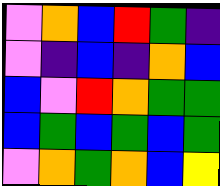[["violet", "orange", "blue", "red", "green", "indigo"], ["violet", "indigo", "blue", "indigo", "orange", "blue"], ["blue", "violet", "red", "orange", "green", "green"], ["blue", "green", "blue", "green", "blue", "green"], ["violet", "orange", "green", "orange", "blue", "yellow"]]